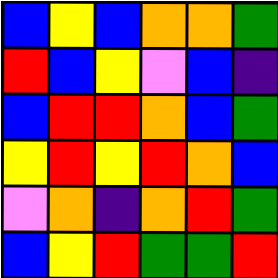[["blue", "yellow", "blue", "orange", "orange", "green"], ["red", "blue", "yellow", "violet", "blue", "indigo"], ["blue", "red", "red", "orange", "blue", "green"], ["yellow", "red", "yellow", "red", "orange", "blue"], ["violet", "orange", "indigo", "orange", "red", "green"], ["blue", "yellow", "red", "green", "green", "red"]]